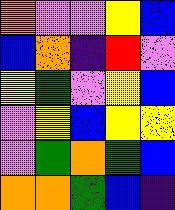[["orange", "violet", "violet", "yellow", "blue"], ["blue", "orange", "indigo", "red", "violet"], ["yellow", "green", "violet", "yellow", "blue"], ["violet", "yellow", "blue", "yellow", "yellow"], ["violet", "green", "orange", "green", "blue"], ["orange", "orange", "green", "blue", "indigo"]]